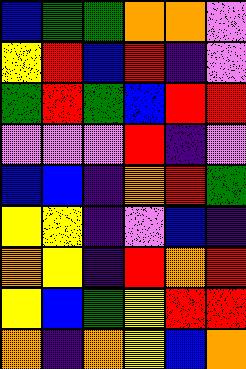[["blue", "green", "green", "orange", "orange", "violet"], ["yellow", "red", "blue", "red", "indigo", "violet"], ["green", "red", "green", "blue", "red", "red"], ["violet", "violet", "violet", "red", "indigo", "violet"], ["blue", "blue", "indigo", "orange", "red", "green"], ["yellow", "yellow", "indigo", "violet", "blue", "indigo"], ["orange", "yellow", "indigo", "red", "orange", "red"], ["yellow", "blue", "green", "yellow", "red", "red"], ["orange", "indigo", "orange", "yellow", "blue", "orange"]]